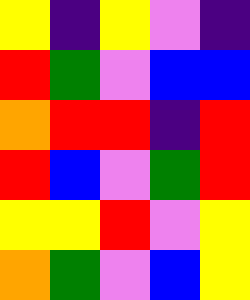[["yellow", "indigo", "yellow", "violet", "indigo"], ["red", "green", "violet", "blue", "blue"], ["orange", "red", "red", "indigo", "red"], ["red", "blue", "violet", "green", "red"], ["yellow", "yellow", "red", "violet", "yellow"], ["orange", "green", "violet", "blue", "yellow"]]